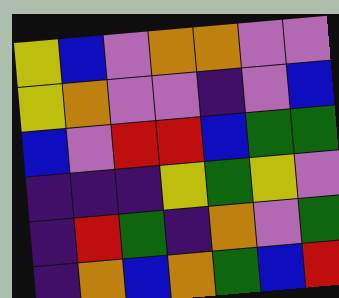[["yellow", "blue", "violet", "orange", "orange", "violet", "violet"], ["yellow", "orange", "violet", "violet", "indigo", "violet", "blue"], ["blue", "violet", "red", "red", "blue", "green", "green"], ["indigo", "indigo", "indigo", "yellow", "green", "yellow", "violet"], ["indigo", "red", "green", "indigo", "orange", "violet", "green"], ["indigo", "orange", "blue", "orange", "green", "blue", "red"]]